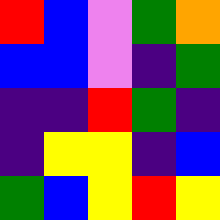[["red", "blue", "violet", "green", "orange"], ["blue", "blue", "violet", "indigo", "green"], ["indigo", "indigo", "red", "green", "indigo"], ["indigo", "yellow", "yellow", "indigo", "blue"], ["green", "blue", "yellow", "red", "yellow"]]